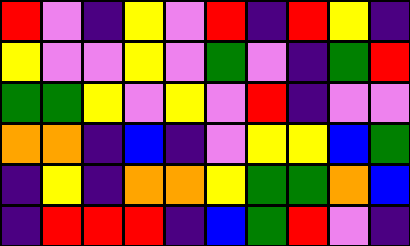[["red", "violet", "indigo", "yellow", "violet", "red", "indigo", "red", "yellow", "indigo"], ["yellow", "violet", "violet", "yellow", "violet", "green", "violet", "indigo", "green", "red"], ["green", "green", "yellow", "violet", "yellow", "violet", "red", "indigo", "violet", "violet"], ["orange", "orange", "indigo", "blue", "indigo", "violet", "yellow", "yellow", "blue", "green"], ["indigo", "yellow", "indigo", "orange", "orange", "yellow", "green", "green", "orange", "blue"], ["indigo", "red", "red", "red", "indigo", "blue", "green", "red", "violet", "indigo"]]